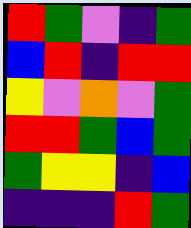[["red", "green", "violet", "indigo", "green"], ["blue", "red", "indigo", "red", "red"], ["yellow", "violet", "orange", "violet", "green"], ["red", "red", "green", "blue", "green"], ["green", "yellow", "yellow", "indigo", "blue"], ["indigo", "indigo", "indigo", "red", "green"]]